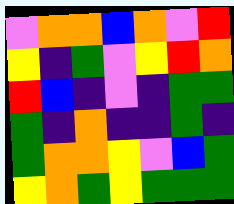[["violet", "orange", "orange", "blue", "orange", "violet", "red"], ["yellow", "indigo", "green", "violet", "yellow", "red", "orange"], ["red", "blue", "indigo", "violet", "indigo", "green", "green"], ["green", "indigo", "orange", "indigo", "indigo", "green", "indigo"], ["green", "orange", "orange", "yellow", "violet", "blue", "green"], ["yellow", "orange", "green", "yellow", "green", "green", "green"]]